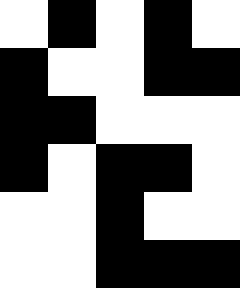[["white", "black", "white", "black", "white"], ["black", "white", "white", "black", "black"], ["black", "black", "white", "white", "white"], ["black", "white", "black", "black", "white"], ["white", "white", "black", "white", "white"], ["white", "white", "black", "black", "black"]]